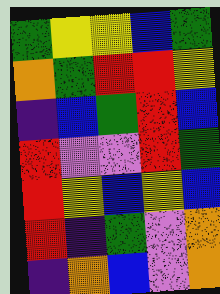[["green", "yellow", "yellow", "blue", "green"], ["orange", "green", "red", "red", "yellow"], ["indigo", "blue", "green", "red", "blue"], ["red", "violet", "violet", "red", "green"], ["red", "yellow", "blue", "yellow", "blue"], ["red", "indigo", "green", "violet", "orange"], ["indigo", "orange", "blue", "violet", "orange"]]